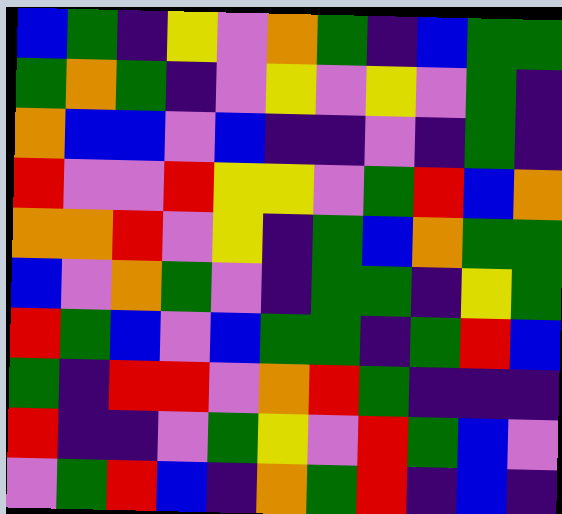[["blue", "green", "indigo", "yellow", "violet", "orange", "green", "indigo", "blue", "green", "green"], ["green", "orange", "green", "indigo", "violet", "yellow", "violet", "yellow", "violet", "green", "indigo"], ["orange", "blue", "blue", "violet", "blue", "indigo", "indigo", "violet", "indigo", "green", "indigo"], ["red", "violet", "violet", "red", "yellow", "yellow", "violet", "green", "red", "blue", "orange"], ["orange", "orange", "red", "violet", "yellow", "indigo", "green", "blue", "orange", "green", "green"], ["blue", "violet", "orange", "green", "violet", "indigo", "green", "green", "indigo", "yellow", "green"], ["red", "green", "blue", "violet", "blue", "green", "green", "indigo", "green", "red", "blue"], ["green", "indigo", "red", "red", "violet", "orange", "red", "green", "indigo", "indigo", "indigo"], ["red", "indigo", "indigo", "violet", "green", "yellow", "violet", "red", "green", "blue", "violet"], ["violet", "green", "red", "blue", "indigo", "orange", "green", "red", "indigo", "blue", "indigo"]]